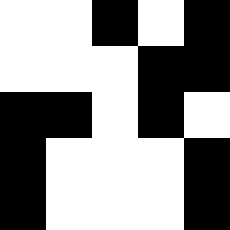[["white", "white", "black", "white", "black"], ["white", "white", "white", "black", "black"], ["black", "black", "white", "black", "white"], ["black", "white", "white", "white", "black"], ["black", "white", "white", "white", "black"]]